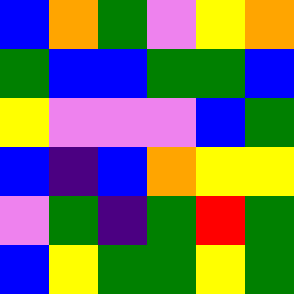[["blue", "orange", "green", "violet", "yellow", "orange"], ["green", "blue", "blue", "green", "green", "blue"], ["yellow", "violet", "violet", "violet", "blue", "green"], ["blue", "indigo", "blue", "orange", "yellow", "yellow"], ["violet", "green", "indigo", "green", "red", "green"], ["blue", "yellow", "green", "green", "yellow", "green"]]